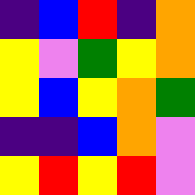[["indigo", "blue", "red", "indigo", "orange"], ["yellow", "violet", "green", "yellow", "orange"], ["yellow", "blue", "yellow", "orange", "green"], ["indigo", "indigo", "blue", "orange", "violet"], ["yellow", "red", "yellow", "red", "violet"]]